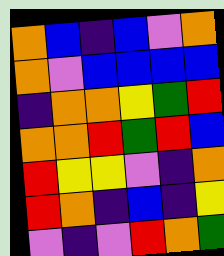[["orange", "blue", "indigo", "blue", "violet", "orange"], ["orange", "violet", "blue", "blue", "blue", "blue"], ["indigo", "orange", "orange", "yellow", "green", "red"], ["orange", "orange", "red", "green", "red", "blue"], ["red", "yellow", "yellow", "violet", "indigo", "orange"], ["red", "orange", "indigo", "blue", "indigo", "yellow"], ["violet", "indigo", "violet", "red", "orange", "green"]]